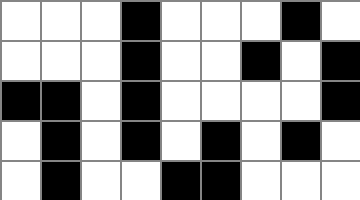[["white", "white", "white", "black", "white", "white", "white", "black", "white"], ["white", "white", "white", "black", "white", "white", "black", "white", "black"], ["black", "black", "white", "black", "white", "white", "white", "white", "black"], ["white", "black", "white", "black", "white", "black", "white", "black", "white"], ["white", "black", "white", "white", "black", "black", "white", "white", "white"]]